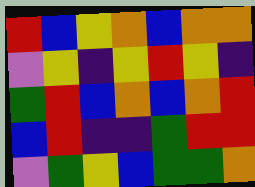[["red", "blue", "yellow", "orange", "blue", "orange", "orange"], ["violet", "yellow", "indigo", "yellow", "red", "yellow", "indigo"], ["green", "red", "blue", "orange", "blue", "orange", "red"], ["blue", "red", "indigo", "indigo", "green", "red", "red"], ["violet", "green", "yellow", "blue", "green", "green", "orange"]]